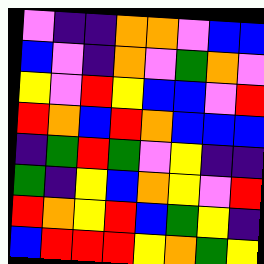[["violet", "indigo", "indigo", "orange", "orange", "violet", "blue", "blue"], ["blue", "violet", "indigo", "orange", "violet", "green", "orange", "violet"], ["yellow", "violet", "red", "yellow", "blue", "blue", "violet", "red"], ["red", "orange", "blue", "red", "orange", "blue", "blue", "blue"], ["indigo", "green", "red", "green", "violet", "yellow", "indigo", "indigo"], ["green", "indigo", "yellow", "blue", "orange", "yellow", "violet", "red"], ["red", "orange", "yellow", "red", "blue", "green", "yellow", "indigo"], ["blue", "red", "red", "red", "yellow", "orange", "green", "yellow"]]